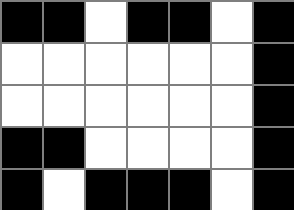[["black", "black", "white", "black", "black", "white", "black"], ["white", "white", "white", "white", "white", "white", "black"], ["white", "white", "white", "white", "white", "white", "black"], ["black", "black", "white", "white", "white", "white", "black"], ["black", "white", "black", "black", "black", "white", "black"]]